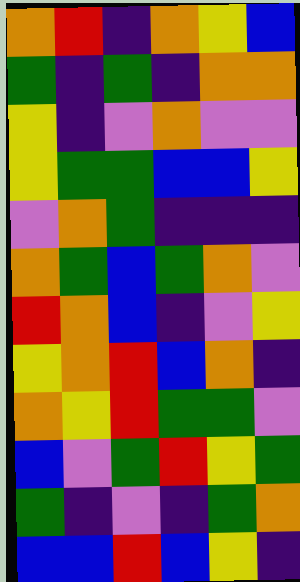[["orange", "red", "indigo", "orange", "yellow", "blue"], ["green", "indigo", "green", "indigo", "orange", "orange"], ["yellow", "indigo", "violet", "orange", "violet", "violet"], ["yellow", "green", "green", "blue", "blue", "yellow"], ["violet", "orange", "green", "indigo", "indigo", "indigo"], ["orange", "green", "blue", "green", "orange", "violet"], ["red", "orange", "blue", "indigo", "violet", "yellow"], ["yellow", "orange", "red", "blue", "orange", "indigo"], ["orange", "yellow", "red", "green", "green", "violet"], ["blue", "violet", "green", "red", "yellow", "green"], ["green", "indigo", "violet", "indigo", "green", "orange"], ["blue", "blue", "red", "blue", "yellow", "indigo"]]